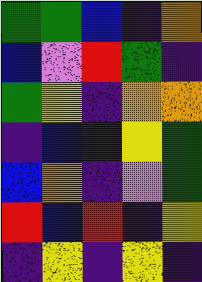[["green", "green", "blue", "indigo", "orange"], ["blue", "violet", "red", "green", "indigo"], ["green", "yellow", "indigo", "orange", "orange"], ["indigo", "blue", "indigo", "yellow", "green"], ["blue", "orange", "indigo", "violet", "green"], ["red", "blue", "red", "indigo", "yellow"], ["indigo", "yellow", "indigo", "yellow", "indigo"]]